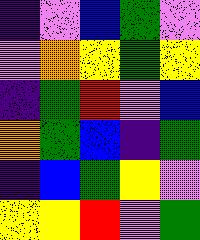[["indigo", "violet", "blue", "green", "violet"], ["violet", "orange", "yellow", "green", "yellow"], ["indigo", "green", "red", "violet", "blue"], ["orange", "green", "blue", "indigo", "green"], ["indigo", "blue", "green", "yellow", "violet"], ["yellow", "yellow", "red", "violet", "green"]]